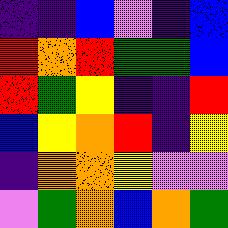[["indigo", "indigo", "blue", "violet", "indigo", "blue"], ["red", "orange", "red", "green", "green", "blue"], ["red", "green", "yellow", "indigo", "indigo", "red"], ["blue", "yellow", "orange", "red", "indigo", "yellow"], ["indigo", "orange", "orange", "yellow", "violet", "violet"], ["violet", "green", "orange", "blue", "orange", "green"]]